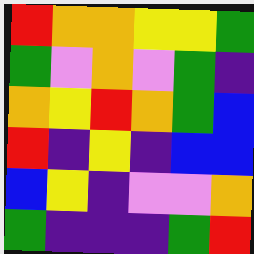[["red", "orange", "orange", "yellow", "yellow", "green"], ["green", "violet", "orange", "violet", "green", "indigo"], ["orange", "yellow", "red", "orange", "green", "blue"], ["red", "indigo", "yellow", "indigo", "blue", "blue"], ["blue", "yellow", "indigo", "violet", "violet", "orange"], ["green", "indigo", "indigo", "indigo", "green", "red"]]